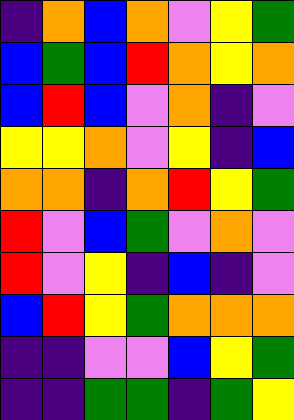[["indigo", "orange", "blue", "orange", "violet", "yellow", "green"], ["blue", "green", "blue", "red", "orange", "yellow", "orange"], ["blue", "red", "blue", "violet", "orange", "indigo", "violet"], ["yellow", "yellow", "orange", "violet", "yellow", "indigo", "blue"], ["orange", "orange", "indigo", "orange", "red", "yellow", "green"], ["red", "violet", "blue", "green", "violet", "orange", "violet"], ["red", "violet", "yellow", "indigo", "blue", "indigo", "violet"], ["blue", "red", "yellow", "green", "orange", "orange", "orange"], ["indigo", "indigo", "violet", "violet", "blue", "yellow", "green"], ["indigo", "indigo", "green", "green", "indigo", "green", "yellow"]]